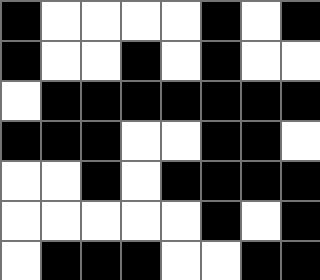[["black", "white", "white", "white", "white", "black", "white", "black"], ["black", "white", "white", "black", "white", "black", "white", "white"], ["white", "black", "black", "black", "black", "black", "black", "black"], ["black", "black", "black", "white", "white", "black", "black", "white"], ["white", "white", "black", "white", "black", "black", "black", "black"], ["white", "white", "white", "white", "white", "black", "white", "black"], ["white", "black", "black", "black", "white", "white", "black", "black"]]